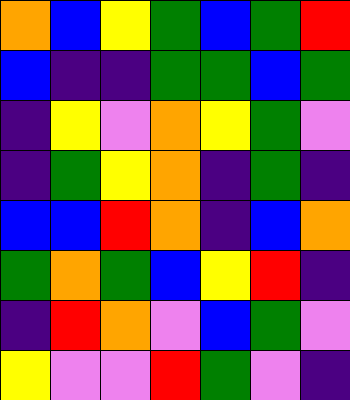[["orange", "blue", "yellow", "green", "blue", "green", "red"], ["blue", "indigo", "indigo", "green", "green", "blue", "green"], ["indigo", "yellow", "violet", "orange", "yellow", "green", "violet"], ["indigo", "green", "yellow", "orange", "indigo", "green", "indigo"], ["blue", "blue", "red", "orange", "indigo", "blue", "orange"], ["green", "orange", "green", "blue", "yellow", "red", "indigo"], ["indigo", "red", "orange", "violet", "blue", "green", "violet"], ["yellow", "violet", "violet", "red", "green", "violet", "indigo"]]